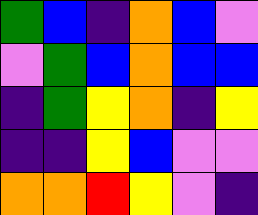[["green", "blue", "indigo", "orange", "blue", "violet"], ["violet", "green", "blue", "orange", "blue", "blue"], ["indigo", "green", "yellow", "orange", "indigo", "yellow"], ["indigo", "indigo", "yellow", "blue", "violet", "violet"], ["orange", "orange", "red", "yellow", "violet", "indigo"]]